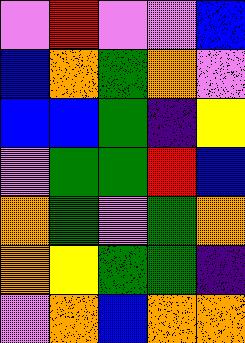[["violet", "red", "violet", "violet", "blue"], ["blue", "orange", "green", "orange", "violet"], ["blue", "blue", "green", "indigo", "yellow"], ["violet", "green", "green", "red", "blue"], ["orange", "green", "violet", "green", "orange"], ["orange", "yellow", "green", "green", "indigo"], ["violet", "orange", "blue", "orange", "orange"]]